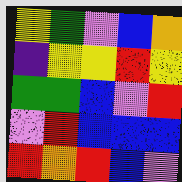[["yellow", "green", "violet", "blue", "orange"], ["indigo", "yellow", "yellow", "red", "yellow"], ["green", "green", "blue", "violet", "red"], ["violet", "red", "blue", "blue", "blue"], ["red", "orange", "red", "blue", "violet"]]